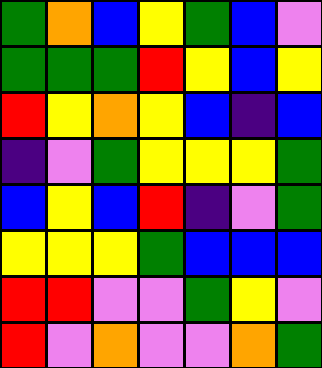[["green", "orange", "blue", "yellow", "green", "blue", "violet"], ["green", "green", "green", "red", "yellow", "blue", "yellow"], ["red", "yellow", "orange", "yellow", "blue", "indigo", "blue"], ["indigo", "violet", "green", "yellow", "yellow", "yellow", "green"], ["blue", "yellow", "blue", "red", "indigo", "violet", "green"], ["yellow", "yellow", "yellow", "green", "blue", "blue", "blue"], ["red", "red", "violet", "violet", "green", "yellow", "violet"], ["red", "violet", "orange", "violet", "violet", "orange", "green"]]